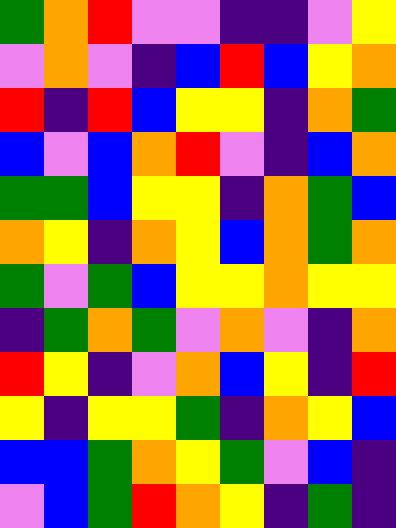[["green", "orange", "red", "violet", "violet", "indigo", "indigo", "violet", "yellow"], ["violet", "orange", "violet", "indigo", "blue", "red", "blue", "yellow", "orange"], ["red", "indigo", "red", "blue", "yellow", "yellow", "indigo", "orange", "green"], ["blue", "violet", "blue", "orange", "red", "violet", "indigo", "blue", "orange"], ["green", "green", "blue", "yellow", "yellow", "indigo", "orange", "green", "blue"], ["orange", "yellow", "indigo", "orange", "yellow", "blue", "orange", "green", "orange"], ["green", "violet", "green", "blue", "yellow", "yellow", "orange", "yellow", "yellow"], ["indigo", "green", "orange", "green", "violet", "orange", "violet", "indigo", "orange"], ["red", "yellow", "indigo", "violet", "orange", "blue", "yellow", "indigo", "red"], ["yellow", "indigo", "yellow", "yellow", "green", "indigo", "orange", "yellow", "blue"], ["blue", "blue", "green", "orange", "yellow", "green", "violet", "blue", "indigo"], ["violet", "blue", "green", "red", "orange", "yellow", "indigo", "green", "indigo"]]